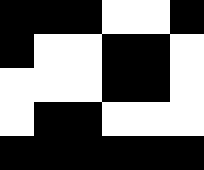[["black", "black", "black", "white", "white", "black"], ["black", "white", "white", "black", "black", "white"], ["white", "white", "white", "black", "black", "white"], ["white", "black", "black", "white", "white", "white"], ["black", "black", "black", "black", "black", "black"]]